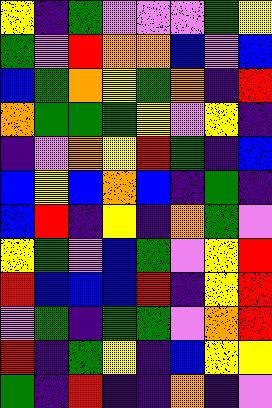[["yellow", "indigo", "green", "violet", "violet", "violet", "green", "yellow"], ["green", "violet", "red", "orange", "orange", "blue", "violet", "blue"], ["blue", "green", "orange", "yellow", "green", "orange", "indigo", "red"], ["orange", "green", "green", "green", "yellow", "violet", "yellow", "indigo"], ["indigo", "violet", "orange", "yellow", "red", "green", "indigo", "blue"], ["blue", "yellow", "blue", "orange", "blue", "indigo", "green", "indigo"], ["blue", "red", "indigo", "yellow", "indigo", "orange", "green", "violet"], ["yellow", "green", "violet", "blue", "green", "violet", "yellow", "red"], ["red", "blue", "blue", "blue", "red", "indigo", "yellow", "red"], ["violet", "green", "indigo", "green", "green", "violet", "orange", "red"], ["red", "indigo", "green", "yellow", "indigo", "blue", "yellow", "yellow"], ["green", "indigo", "red", "indigo", "indigo", "orange", "indigo", "violet"]]